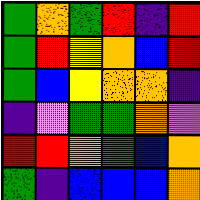[["green", "orange", "green", "red", "indigo", "red"], ["green", "red", "yellow", "orange", "blue", "red"], ["green", "blue", "yellow", "orange", "orange", "indigo"], ["indigo", "violet", "green", "green", "orange", "violet"], ["red", "red", "orange", "green", "blue", "orange"], ["green", "indigo", "blue", "blue", "blue", "orange"]]